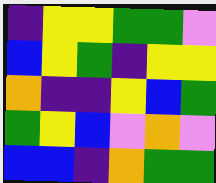[["indigo", "yellow", "yellow", "green", "green", "violet"], ["blue", "yellow", "green", "indigo", "yellow", "yellow"], ["orange", "indigo", "indigo", "yellow", "blue", "green"], ["green", "yellow", "blue", "violet", "orange", "violet"], ["blue", "blue", "indigo", "orange", "green", "green"]]